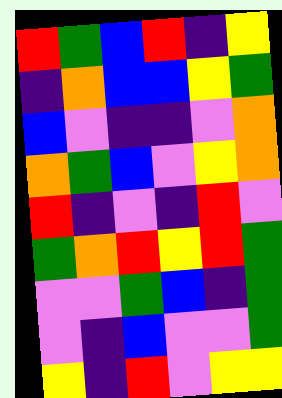[["red", "green", "blue", "red", "indigo", "yellow"], ["indigo", "orange", "blue", "blue", "yellow", "green"], ["blue", "violet", "indigo", "indigo", "violet", "orange"], ["orange", "green", "blue", "violet", "yellow", "orange"], ["red", "indigo", "violet", "indigo", "red", "violet"], ["green", "orange", "red", "yellow", "red", "green"], ["violet", "violet", "green", "blue", "indigo", "green"], ["violet", "indigo", "blue", "violet", "violet", "green"], ["yellow", "indigo", "red", "violet", "yellow", "yellow"]]